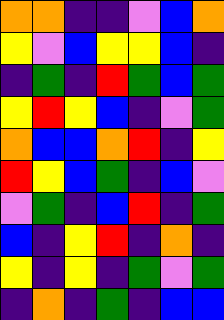[["orange", "orange", "indigo", "indigo", "violet", "blue", "orange"], ["yellow", "violet", "blue", "yellow", "yellow", "blue", "indigo"], ["indigo", "green", "indigo", "red", "green", "blue", "green"], ["yellow", "red", "yellow", "blue", "indigo", "violet", "green"], ["orange", "blue", "blue", "orange", "red", "indigo", "yellow"], ["red", "yellow", "blue", "green", "indigo", "blue", "violet"], ["violet", "green", "indigo", "blue", "red", "indigo", "green"], ["blue", "indigo", "yellow", "red", "indigo", "orange", "indigo"], ["yellow", "indigo", "yellow", "indigo", "green", "violet", "green"], ["indigo", "orange", "indigo", "green", "indigo", "blue", "blue"]]